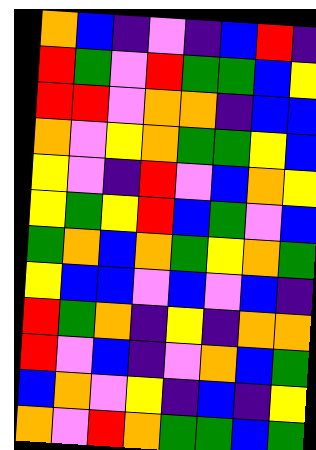[["orange", "blue", "indigo", "violet", "indigo", "blue", "red", "indigo"], ["red", "green", "violet", "red", "green", "green", "blue", "yellow"], ["red", "red", "violet", "orange", "orange", "indigo", "blue", "blue"], ["orange", "violet", "yellow", "orange", "green", "green", "yellow", "blue"], ["yellow", "violet", "indigo", "red", "violet", "blue", "orange", "yellow"], ["yellow", "green", "yellow", "red", "blue", "green", "violet", "blue"], ["green", "orange", "blue", "orange", "green", "yellow", "orange", "green"], ["yellow", "blue", "blue", "violet", "blue", "violet", "blue", "indigo"], ["red", "green", "orange", "indigo", "yellow", "indigo", "orange", "orange"], ["red", "violet", "blue", "indigo", "violet", "orange", "blue", "green"], ["blue", "orange", "violet", "yellow", "indigo", "blue", "indigo", "yellow"], ["orange", "violet", "red", "orange", "green", "green", "blue", "green"]]